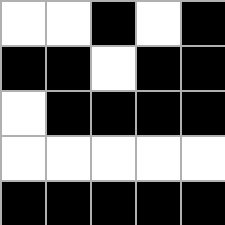[["white", "white", "black", "white", "black"], ["black", "black", "white", "black", "black"], ["white", "black", "black", "black", "black"], ["white", "white", "white", "white", "white"], ["black", "black", "black", "black", "black"]]